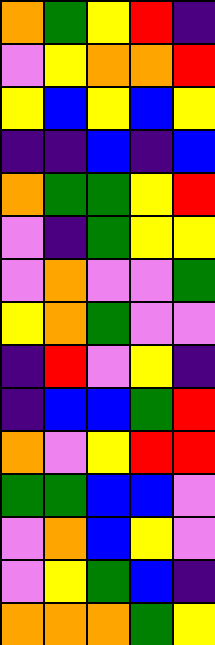[["orange", "green", "yellow", "red", "indigo"], ["violet", "yellow", "orange", "orange", "red"], ["yellow", "blue", "yellow", "blue", "yellow"], ["indigo", "indigo", "blue", "indigo", "blue"], ["orange", "green", "green", "yellow", "red"], ["violet", "indigo", "green", "yellow", "yellow"], ["violet", "orange", "violet", "violet", "green"], ["yellow", "orange", "green", "violet", "violet"], ["indigo", "red", "violet", "yellow", "indigo"], ["indigo", "blue", "blue", "green", "red"], ["orange", "violet", "yellow", "red", "red"], ["green", "green", "blue", "blue", "violet"], ["violet", "orange", "blue", "yellow", "violet"], ["violet", "yellow", "green", "blue", "indigo"], ["orange", "orange", "orange", "green", "yellow"]]